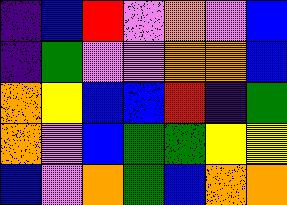[["indigo", "blue", "red", "violet", "orange", "violet", "blue"], ["indigo", "green", "violet", "violet", "orange", "orange", "blue"], ["orange", "yellow", "blue", "blue", "red", "indigo", "green"], ["orange", "violet", "blue", "green", "green", "yellow", "yellow"], ["blue", "violet", "orange", "green", "blue", "orange", "orange"]]